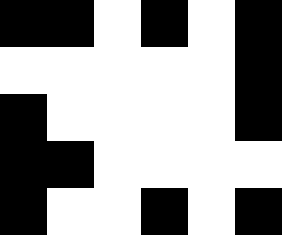[["black", "black", "white", "black", "white", "black"], ["white", "white", "white", "white", "white", "black"], ["black", "white", "white", "white", "white", "black"], ["black", "black", "white", "white", "white", "white"], ["black", "white", "white", "black", "white", "black"]]